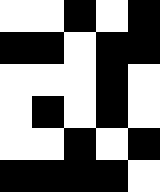[["white", "white", "black", "white", "black"], ["black", "black", "white", "black", "black"], ["white", "white", "white", "black", "white"], ["white", "black", "white", "black", "white"], ["white", "white", "black", "white", "black"], ["black", "black", "black", "black", "white"]]